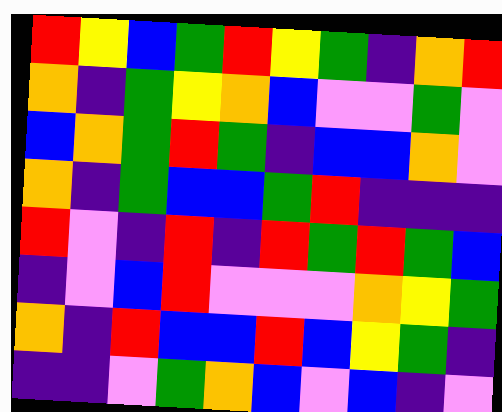[["red", "yellow", "blue", "green", "red", "yellow", "green", "indigo", "orange", "red"], ["orange", "indigo", "green", "yellow", "orange", "blue", "violet", "violet", "green", "violet"], ["blue", "orange", "green", "red", "green", "indigo", "blue", "blue", "orange", "violet"], ["orange", "indigo", "green", "blue", "blue", "green", "red", "indigo", "indigo", "indigo"], ["red", "violet", "indigo", "red", "indigo", "red", "green", "red", "green", "blue"], ["indigo", "violet", "blue", "red", "violet", "violet", "violet", "orange", "yellow", "green"], ["orange", "indigo", "red", "blue", "blue", "red", "blue", "yellow", "green", "indigo"], ["indigo", "indigo", "violet", "green", "orange", "blue", "violet", "blue", "indigo", "violet"]]